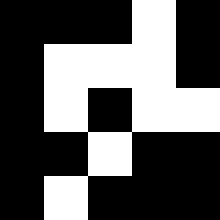[["black", "black", "black", "white", "black"], ["black", "white", "white", "white", "black"], ["black", "white", "black", "white", "white"], ["black", "black", "white", "black", "black"], ["black", "white", "black", "black", "black"]]